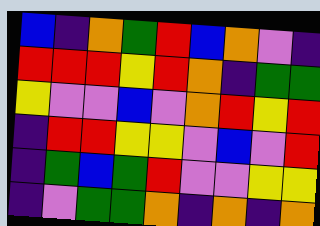[["blue", "indigo", "orange", "green", "red", "blue", "orange", "violet", "indigo"], ["red", "red", "red", "yellow", "red", "orange", "indigo", "green", "green"], ["yellow", "violet", "violet", "blue", "violet", "orange", "red", "yellow", "red"], ["indigo", "red", "red", "yellow", "yellow", "violet", "blue", "violet", "red"], ["indigo", "green", "blue", "green", "red", "violet", "violet", "yellow", "yellow"], ["indigo", "violet", "green", "green", "orange", "indigo", "orange", "indigo", "orange"]]